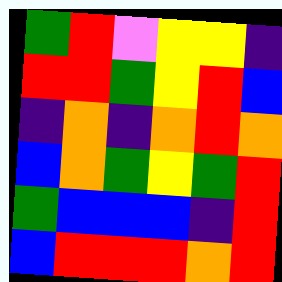[["green", "red", "violet", "yellow", "yellow", "indigo"], ["red", "red", "green", "yellow", "red", "blue"], ["indigo", "orange", "indigo", "orange", "red", "orange"], ["blue", "orange", "green", "yellow", "green", "red"], ["green", "blue", "blue", "blue", "indigo", "red"], ["blue", "red", "red", "red", "orange", "red"]]